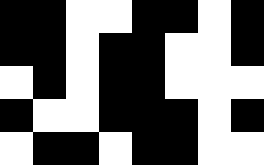[["black", "black", "white", "white", "black", "black", "white", "black"], ["black", "black", "white", "black", "black", "white", "white", "black"], ["white", "black", "white", "black", "black", "white", "white", "white"], ["black", "white", "white", "black", "black", "black", "white", "black"], ["white", "black", "black", "white", "black", "black", "white", "white"]]